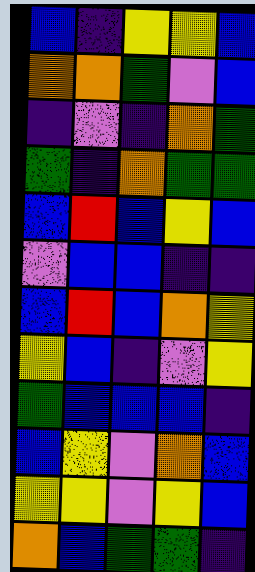[["blue", "indigo", "yellow", "yellow", "blue"], ["orange", "orange", "green", "violet", "blue"], ["indigo", "violet", "indigo", "orange", "green"], ["green", "indigo", "orange", "green", "green"], ["blue", "red", "blue", "yellow", "blue"], ["violet", "blue", "blue", "indigo", "indigo"], ["blue", "red", "blue", "orange", "yellow"], ["yellow", "blue", "indigo", "violet", "yellow"], ["green", "blue", "blue", "blue", "indigo"], ["blue", "yellow", "violet", "orange", "blue"], ["yellow", "yellow", "violet", "yellow", "blue"], ["orange", "blue", "green", "green", "indigo"]]